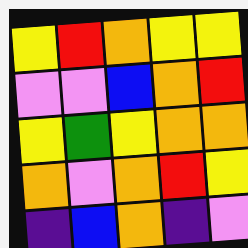[["yellow", "red", "orange", "yellow", "yellow"], ["violet", "violet", "blue", "orange", "red"], ["yellow", "green", "yellow", "orange", "orange"], ["orange", "violet", "orange", "red", "yellow"], ["indigo", "blue", "orange", "indigo", "violet"]]